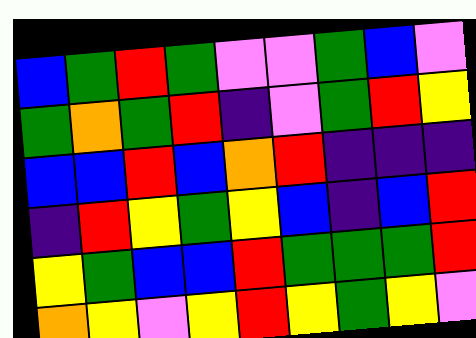[["blue", "green", "red", "green", "violet", "violet", "green", "blue", "violet"], ["green", "orange", "green", "red", "indigo", "violet", "green", "red", "yellow"], ["blue", "blue", "red", "blue", "orange", "red", "indigo", "indigo", "indigo"], ["indigo", "red", "yellow", "green", "yellow", "blue", "indigo", "blue", "red"], ["yellow", "green", "blue", "blue", "red", "green", "green", "green", "red"], ["orange", "yellow", "violet", "yellow", "red", "yellow", "green", "yellow", "violet"]]